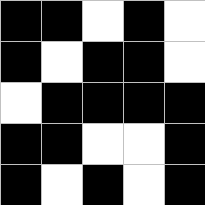[["black", "black", "white", "black", "white"], ["black", "white", "black", "black", "white"], ["white", "black", "black", "black", "black"], ["black", "black", "white", "white", "black"], ["black", "white", "black", "white", "black"]]